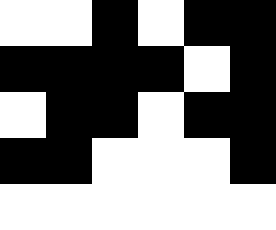[["white", "white", "black", "white", "black", "black"], ["black", "black", "black", "black", "white", "black"], ["white", "black", "black", "white", "black", "black"], ["black", "black", "white", "white", "white", "black"], ["white", "white", "white", "white", "white", "white"]]